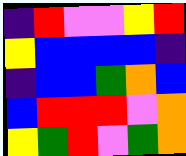[["indigo", "red", "violet", "violet", "yellow", "red"], ["yellow", "blue", "blue", "blue", "blue", "indigo"], ["indigo", "blue", "blue", "green", "orange", "blue"], ["blue", "red", "red", "red", "violet", "orange"], ["yellow", "green", "red", "violet", "green", "orange"]]